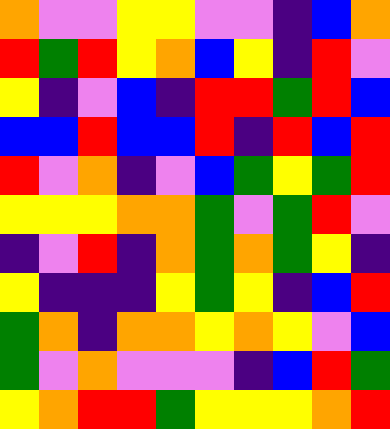[["orange", "violet", "violet", "yellow", "yellow", "violet", "violet", "indigo", "blue", "orange"], ["red", "green", "red", "yellow", "orange", "blue", "yellow", "indigo", "red", "violet"], ["yellow", "indigo", "violet", "blue", "indigo", "red", "red", "green", "red", "blue"], ["blue", "blue", "red", "blue", "blue", "red", "indigo", "red", "blue", "red"], ["red", "violet", "orange", "indigo", "violet", "blue", "green", "yellow", "green", "red"], ["yellow", "yellow", "yellow", "orange", "orange", "green", "violet", "green", "red", "violet"], ["indigo", "violet", "red", "indigo", "orange", "green", "orange", "green", "yellow", "indigo"], ["yellow", "indigo", "indigo", "indigo", "yellow", "green", "yellow", "indigo", "blue", "red"], ["green", "orange", "indigo", "orange", "orange", "yellow", "orange", "yellow", "violet", "blue"], ["green", "violet", "orange", "violet", "violet", "violet", "indigo", "blue", "red", "green"], ["yellow", "orange", "red", "red", "green", "yellow", "yellow", "yellow", "orange", "red"]]